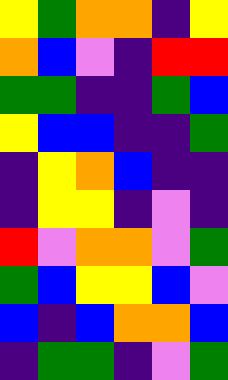[["yellow", "green", "orange", "orange", "indigo", "yellow"], ["orange", "blue", "violet", "indigo", "red", "red"], ["green", "green", "indigo", "indigo", "green", "blue"], ["yellow", "blue", "blue", "indigo", "indigo", "green"], ["indigo", "yellow", "orange", "blue", "indigo", "indigo"], ["indigo", "yellow", "yellow", "indigo", "violet", "indigo"], ["red", "violet", "orange", "orange", "violet", "green"], ["green", "blue", "yellow", "yellow", "blue", "violet"], ["blue", "indigo", "blue", "orange", "orange", "blue"], ["indigo", "green", "green", "indigo", "violet", "green"]]